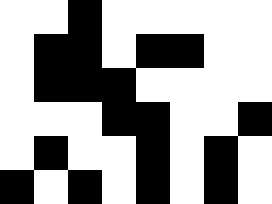[["white", "white", "black", "white", "white", "white", "white", "white"], ["white", "black", "black", "white", "black", "black", "white", "white"], ["white", "black", "black", "black", "white", "white", "white", "white"], ["white", "white", "white", "black", "black", "white", "white", "black"], ["white", "black", "white", "white", "black", "white", "black", "white"], ["black", "white", "black", "white", "black", "white", "black", "white"]]